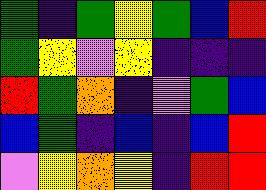[["green", "indigo", "green", "yellow", "green", "blue", "red"], ["green", "yellow", "violet", "yellow", "indigo", "indigo", "indigo"], ["red", "green", "orange", "indigo", "violet", "green", "blue"], ["blue", "green", "indigo", "blue", "indigo", "blue", "red"], ["violet", "yellow", "orange", "yellow", "indigo", "red", "red"]]